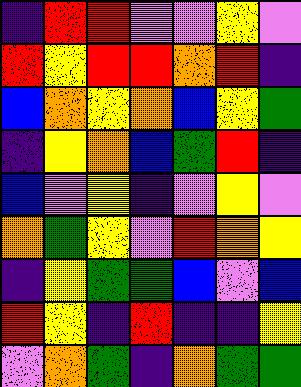[["indigo", "red", "red", "violet", "violet", "yellow", "violet"], ["red", "yellow", "red", "red", "orange", "red", "indigo"], ["blue", "orange", "yellow", "orange", "blue", "yellow", "green"], ["indigo", "yellow", "orange", "blue", "green", "red", "indigo"], ["blue", "violet", "yellow", "indigo", "violet", "yellow", "violet"], ["orange", "green", "yellow", "violet", "red", "orange", "yellow"], ["indigo", "yellow", "green", "green", "blue", "violet", "blue"], ["red", "yellow", "indigo", "red", "indigo", "indigo", "yellow"], ["violet", "orange", "green", "indigo", "orange", "green", "green"]]